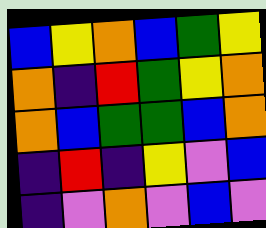[["blue", "yellow", "orange", "blue", "green", "yellow"], ["orange", "indigo", "red", "green", "yellow", "orange"], ["orange", "blue", "green", "green", "blue", "orange"], ["indigo", "red", "indigo", "yellow", "violet", "blue"], ["indigo", "violet", "orange", "violet", "blue", "violet"]]